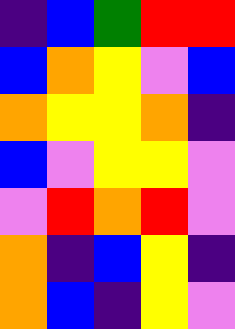[["indigo", "blue", "green", "red", "red"], ["blue", "orange", "yellow", "violet", "blue"], ["orange", "yellow", "yellow", "orange", "indigo"], ["blue", "violet", "yellow", "yellow", "violet"], ["violet", "red", "orange", "red", "violet"], ["orange", "indigo", "blue", "yellow", "indigo"], ["orange", "blue", "indigo", "yellow", "violet"]]